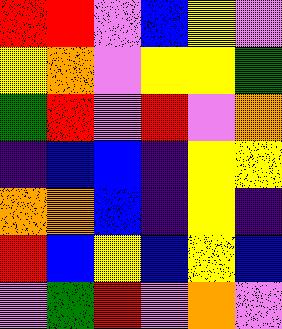[["red", "red", "violet", "blue", "yellow", "violet"], ["yellow", "orange", "violet", "yellow", "yellow", "green"], ["green", "red", "violet", "red", "violet", "orange"], ["indigo", "blue", "blue", "indigo", "yellow", "yellow"], ["orange", "orange", "blue", "indigo", "yellow", "indigo"], ["red", "blue", "yellow", "blue", "yellow", "blue"], ["violet", "green", "red", "violet", "orange", "violet"]]